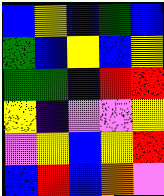[["blue", "yellow", "blue", "green", "blue"], ["green", "blue", "yellow", "blue", "yellow"], ["green", "green", "indigo", "red", "red"], ["yellow", "indigo", "violet", "violet", "yellow"], ["violet", "yellow", "blue", "yellow", "red"], ["blue", "red", "blue", "orange", "violet"]]